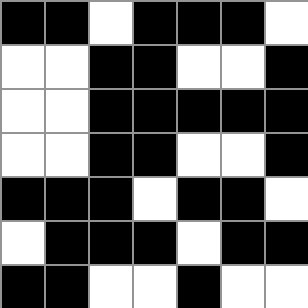[["black", "black", "white", "black", "black", "black", "white"], ["white", "white", "black", "black", "white", "white", "black"], ["white", "white", "black", "black", "black", "black", "black"], ["white", "white", "black", "black", "white", "white", "black"], ["black", "black", "black", "white", "black", "black", "white"], ["white", "black", "black", "black", "white", "black", "black"], ["black", "black", "white", "white", "black", "white", "white"]]